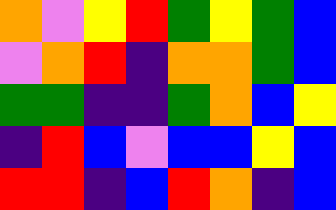[["orange", "violet", "yellow", "red", "green", "yellow", "green", "blue"], ["violet", "orange", "red", "indigo", "orange", "orange", "green", "blue"], ["green", "green", "indigo", "indigo", "green", "orange", "blue", "yellow"], ["indigo", "red", "blue", "violet", "blue", "blue", "yellow", "blue"], ["red", "red", "indigo", "blue", "red", "orange", "indigo", "blue"]]